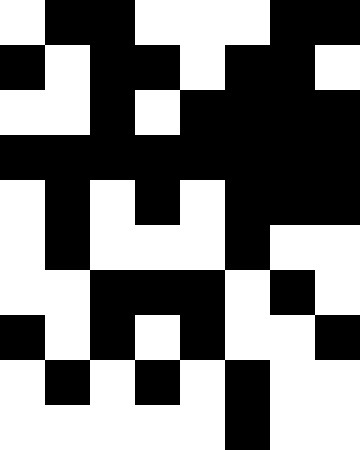[["white", "black", "black", "white", "white", "white", "black", "black"], ["black", "white", "black", "black", "white", "black", "black", "white"], ["white", "white", "black", "white", "black", "black", "black", "black"], ["black", "black", "black", "black", "black", "black", "black", "black"], ["white", "black", "white", "black", "white", "black", "black", "black"], ["white", "black", "white", "white", "white", "black", "white", "white"], ["white", "white", "black", "black", "black", "white", "black", "white"], ["black", "white", "black", "white", "black", "white", "white", "black"], ["white", "black", "white", "black", "white", "black", "white", "white"], ["white", "white", "white", "white", "white", "black", "white", "white"]]